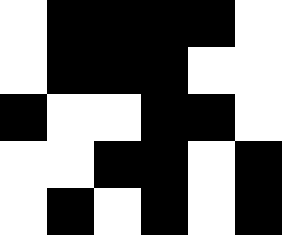[["white", "black", "black", "black", "black", "white"], ["white", "black", "black", "black", "white", "white"], ["black", "white", "white", "black", "black", "white"], ["white", "white", "black", "black", "white", "black"], ["white", "black", "white", "black", "white", "black"]]